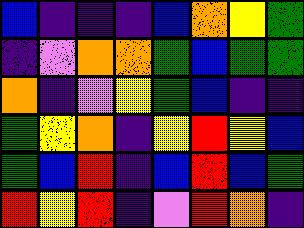[["blue", "indigo", "indigo", "indigo", "blue", "orange", "yellow", "green"], ["indigo", "violet", "orange", "orange", "green", "blue", "green", "green"], ["orange", "indigo", "violet", "yellow", "green", "blue", "indigo", "indigo"], ["green", "yellow", "orange", "indigo", "yellow", "red", "yellow", "blue"], ["green", "blue", "red", "indigo", "blue", "red", "blue", "green"], ["red", "yellow", "red", "indigo", "violet", "red", "orange", "indigo"]]